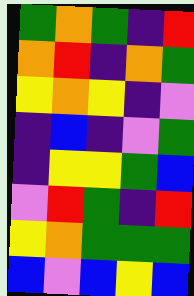[["green", "orange", "green", "indigo", "red"], ["orange", "red", "indigo", "orange", "green"], ["yellow", "orange", "yellow", "indigo", "violet"], ["indigo", "blue", "indigo", "violet", "green"], ["indigo", "yellow", "yellow", "green", "blue"], ["violet", "red", "green", "indigo", "red"], ["yellow", "orange", "green", "green", "green"], ["blue", "violet", "blue", "yellow", "blue"]]